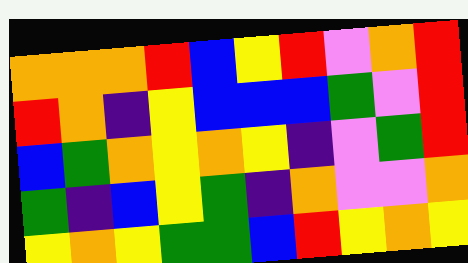[["orange", "orange", "orange", "red", "blue", "yellow", "red", "violet", "orange", "red"], ["red", "orange", "indigo", "yellow", "blue", "blue", "blue", "green", "violet", "red"], ["blue", "green", "orange", "yellow", "orange", "yellow", "indigo", "violet", "green", "red"], ["green", "indigo", "blue", "yellow", "green", "indigo", "orange", "violet", "violet", "orange"], ["yellow", "orange", "yellow", "green", "green", "blue", "red", "yellow", "orange", "yellow"]]